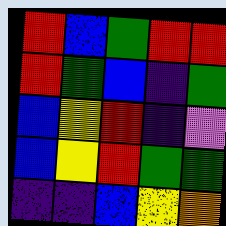[["red", "blue", "green", "red", "red"], ["red", "green", "blue", "indigo", "green"], ["blue", "yellow", "red", "indigo", "violet"], ["blue", "yellow", "red", "green", "green"], ["indigo", "indigo", "blue", "yellow", "orange"]]